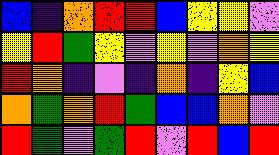[["blue", "indigo", "orange", "red", "red", "blue", "yellow", "yellow", "violet"], ["yellow", "red", "green", "yellow", "violet", "yellow", "violet", "orange", "yellow"], ["red", "orange", "indigo", "violet", "indigo", "orange", "indigo", "yellow", "blue"], ["orange", "green", "orange", "red", "green", "blue", "blue", "orange", "violet"], ["red", "green", "violet", "green", "red", "violet", "red", "blue", "red"]]